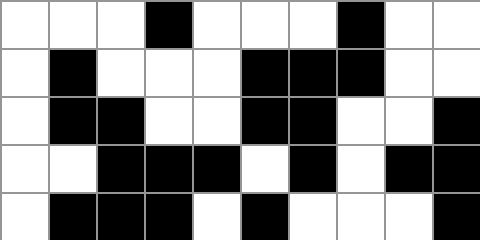[["white", "white", "white", "black", "white", "white", "white", "black", "white", "white"], ["white", "black", "white", "white", "white", "black", "black", "black", "white", "white"], ["white", "black", "black", "white", "white", "black", "black", "white", "white", "black"], ["white", "white", "black", "black", "black", "white", "black", "white", "black", "black"], ["white", "black", "black", "black", "white", "black", "white", "white", "white", "black"]]